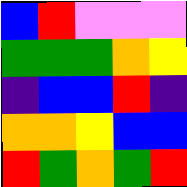[["blue", "red", "violet", "violet", "violet"], ["green", "green", "green", "orange", "yellow"], ["indigo", "blue", "blue", "red", "indigo"], ["orange", "orange", "yellow", "blue", "blue"], ["red", "green", "orange", "green", "red"]]